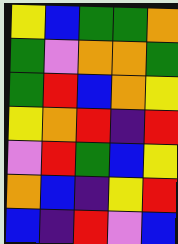[["yellow", "blue", "green", "green", "orange"], ["green", "violet", "orange", "orange", "green"], ["green", "red", "blue", "orange", "yellow"], ["yellow", "orange", "red", "indigo", "red"], ["violet", "red", "green", "blue", "yellow"], ["orange", "blue", "indigo", "yellow", "red"], ["blue", "indigo", "red", "violet", "blue"]]